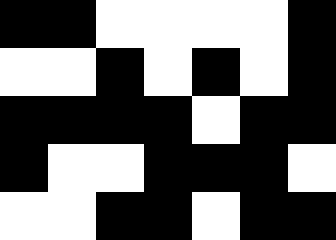[["black", "black", "white", "white", "white", "white", "black"], ["white", "white", "black", "white", "black", "white", "black"], ["black", "black", "black", "black", "white", "black", "black"], ["black", "white", "white", "black", "black", "black", "white"], ["white", "white", "black", "black", "white", "black", "black"]]